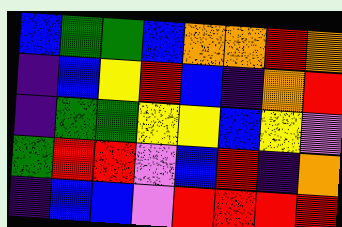[["blue", "green", "green", "blue", "orange", "orange", "red", "orange"], ["indigo", "blue", "yellow", "red", "blue", "indigo", "orange", "red"], ["indigo", "green", "green", "yellow", "yellow", "blue", "yellow", "violet"], ["green", "red", "red", "violet", "blue", "red", "indigo", "orange"], ["indigo", "blue", "blue", "violet", "red", "red", "red", "red"]]